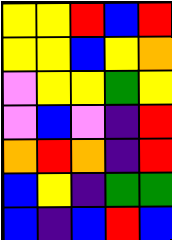[["yellow", "yellow", "red", "blue", "red"], ["yellow", "yellow", "blue", "yellow", "orange"], ["violet", "yellow", "yellow", "green", "yellow"], ["violet", "blue", "violet", "indigo", "red"], ["orange", "red", "orange", "indigo", "red"], ["blue", "yellow", "indigo", "green", "green"], ["blue", "indigo", "blue", "red", "blue"]]